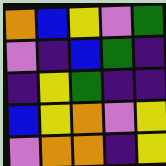[["orange", "blue", "yellow", "violet", "green"], ["violet", "indigo", "blue", "green", "indigo"], ["indigo", "yellow", "green", "indigo", "indigo"], ["blue", "yellow", "orange", "violet", "yellow"], ["violet", "orange", "orange", "indigo", "yellow"]]